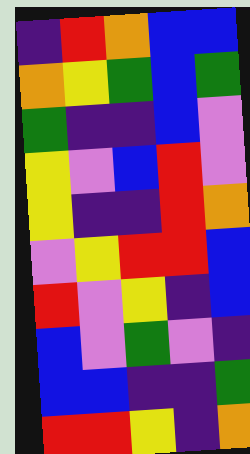[["indigo", "red", "orange", "blue", "blue"], ["orange", "yellow", "green", "blue", "green"], ["green", "indigo", "indigo", "blue", "violet"], ["yellow", "violet", "blue", "red", "violet"], ["yellow", "indigo", "indigo", "red", "orange"], ["violet", "yellow", "red", "red", "blue"], ["red", "violet", "yellow", "indigo", "blue"], ["blue", "violet", "green", "violet", "indigo"], ["blue", "blue", "indigo", "indigo", "green"], ["red", "red", "yellow", "indigo", "orange"]]